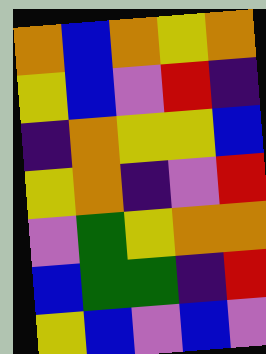[["orange", "blue", "orange", "yellow", "orange"], ["yellow", "blue", "violet", "red", "indigo"], ["indigo", "orange", "yellow", "yellow", "blue"], ["yellow", "orange", "indigo", "violet", "red"], ["violet", "green", "yellow", "orange", "orange"], ["blue", "green", "green", "indigo", "red"], ["yellow", "blue", "violet", "blue", "violet"]]